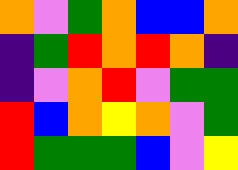[["orange", "violet", "green", "orange", "blue", "blue", "orange"], ["indigo", "green", "red", "orange", "red", "orange", "indigo"], ["indigo", "violet", "orange", "red", "violet", "green", "green"], ["red", "blue", "orange", "yellow", "orange", "violet", "green"], ["red", "green", "green", "green", "blue", "violet", "yellow"]]